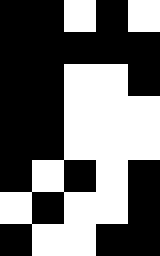[["black", "black", "white", "black", "white"], ["black", "black", "black", "black", "black"], ["black", "black", "white", "white", "black"], ["black", "black", "white", "white", "white"], ["black", "black", "white", "white", "white"], ["black", "white", "black", "white", "black"], ["white", "black", "white", "white", "black"], ["black", "white", "white", "black", "black"]]